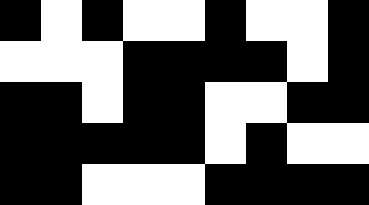[["black", "white", "black", "white", "white", "black", "white", "white", "black"], ["white", "white", "white", "black", "black", "black", "black", "white", "black"], ["black", "black", "white", "black", "black", "white", "white", "black", "black"], ["black", "black", "black", "black", "black", "white", "black", "white", "white"], ["black", "black", "white", "white", "white", "black", "black", "black", "black"]]